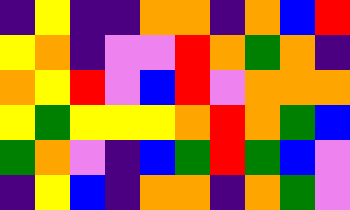[["indigo", "yellow", "indigo", "indigo", "orange", "orange", "indigo", "orange", "blue", "red"], ["yellow", "orange", "indigo", "violet", "violet", "red", "orange", "green", "orange", "indigo"], ["orange", "yellow", "red", "violet", "blue", "red", "violet", "orange", "orange", "orange"], ["yellow", "green", "yellow", "yellow", "yellow", "orange", "red", "orange", "green", "blue"], ["green", "orange", "violet", "indigo", "blue", "green", "red", "green", "blue", "violet"], ["indigo", "yellow", "blue", "indigo", "orange", "orange", "indigo", "orange", "green", "violet"]]